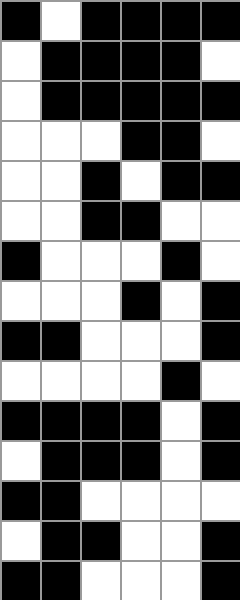[["black", "white", "black", "black", "black", "black"], ["white", "black", "black", "black", "black", "white"], ["white", "black", "black", "black", "black", "black"], ["white", "white", "white", "black", "black", "white"], ["white", "white", "black", "white", "black", "black"], ["white", "white", "black", "black", "white", "white"], ["black", "white", "white", "white", "black", "white"], ["white", "white", "white", "black", "white", "black"], ["black", "black", "white", "white", "white", "black"], ["white", "white", "white", "white", "black", "white"], ["black", "black", "black", "black", "white", "black"], ["white", "black", "black", "black", "white", "black"], ["black", "black", "white", "white", "white", "white"], ["white", "black", "black", "white", "white", "black"], ["black", "black", "white", "white", "white", "black"]]